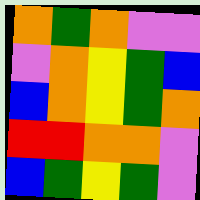[["orange", "green", "orange", "violet", "violet"], ["violet", "orange", "yellow", "green", "blue"], ["blue", "orange", "yellow", "green", "orange"], ["red", "red", "orange", "orange", "violet"], ["blue", "green", "yellow", "green", "violet"]]